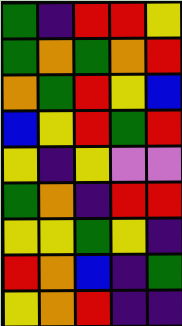[["green", "indigo", "red", "red", "yellow"], ["green", "orange", "green", "orange", "red"], ["orange", "green", "red", "yellow", "blue"], ["blue", "yellow", "red", "green", "red"], ["yellow", "indigo", "yellow", "violet", "violet"], ["green", "orange", "indigo", "red", "red"], ["yellow", "yellow", "green", "yellow", "indigo"], ["red", "orange", "blue", "indigo", "green"], ["yellow", "orange", "red", "indigo", "indigo"]]